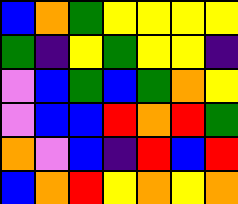[["blue", "orange", "green", "yellow", "yellow", "yellow", "yellow"], ["green", "indigo", "yellow", "green", "yellow", "yellow", "indigo"], ["violet", "blue", "green", "blue", "green", "orange", "yellow"], ["violet", "blue", "blue", "red", "orange", "red", "green"], ["orange", "violet", "blue", "indigo", "red", "blue", "red"], ["blue", "orange", "red", "yellow", "orange", "yellow", "orange"]]